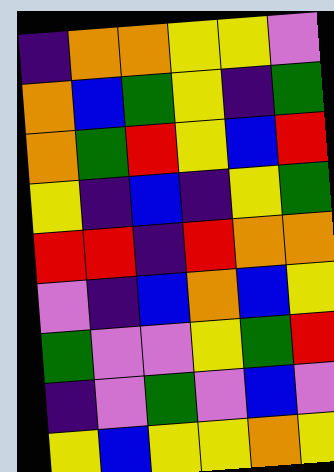[["indigo", "orange", "orange", "yellow", "yellow", "violet"], ["orange", "blue", "green", "yellow", "indigo", "green"], ["orange", "green", "red", "yellow", "blue", "red"], ["yellow", "indigo", "blue", "indigo", "yellow", "green"], ["red", "red", "indigo", "red", "orange", "orange"], ["violet", "indigo", "blue", "orange", "blue", "yellow"], ["green", "violet", "violet", "yellow", "green", "red"], ["indigo", "violet", "green", "violet", "blue", "violet"], ["yellow", "blue", "yellow", "yellow", "orange", "yellow"]]